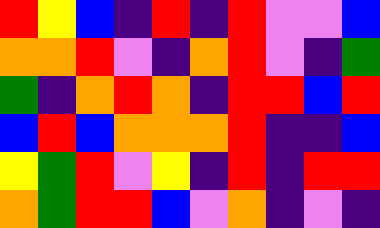[["red", "yellow", "blue", "indigo", "red", "indigo", "red", "violet", "violet", "blue"], ["orange", "orange", "red", "violet", "indigo", "orange", "red", "violet", "indigo", "green"], ["green", "indigo", "orange", "red", "orange", "indigo", "red", "red", "blue", "red"], ["blue", "red", "blue", "orange", "orange", "orange", "red", "indigo", "indigo", "blue"], ["yellow", "green", "red", "violet", "yellow", "indigo", "red", "indigo", "red", "red"], ["orange", "green", "red", "red", "blue", "violet", "orange", "indigo", "violet", "indigo"]]